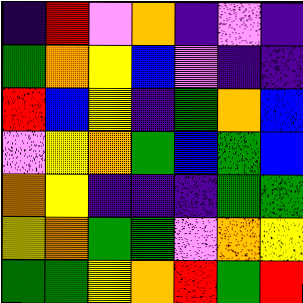[["indigo", "red", "violet", "orange", "indigo", "violet", "indigo"], ["green", "orange", "yellow", "blue", "violet", "indigo", "indigo"], ["red", "blue", "yellow", "indigo", "green", "orange", "blue"], ["violet", "yellow", "orange", "green", "blue", "green", "blue"], ["orange", "yellow", "indigo", "indigo", "indigo", "green", "green"], ["yellow", "orange", "green", "green", "violet", "orange", "yellow"], ["green", "green", "yellow", "orange", "red", "green", "red"]]